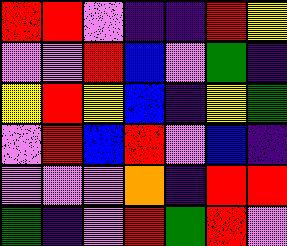[["red", "red", "violet", "indigo", "indigo", "red", "yellow"], ["violet", "violet", "red", "blue", "violet", "green", "indigo"], ["yellow", "red", "yellow", "blue", "indigo", "yellow", "green"], ["violet", "red", "blue", "red", "violet", "blue", "indigo"], ["violet", "violet", "violet", "orange", "indigo", "red", "red"], ["green", "indigo", "violet", "red", "green", "red", "violet"]]